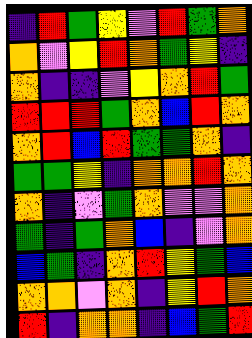[["indigo", "red", "green", "yellow", "violet", "red", "green", "orange"], ["orange", "violet", "yellow", "red", "orange", "green", "yellow", "indigo"], ["orange", "indigo", "indigo", "violet", "yellow", "orange", "red", "green"], ["red", "red", "red", "green", "orange", "blue", "red", "orange"], ["orange", "red", "blue", "red", "green", "green", "orange", "indigo"], ["green", "green", "yellow", "indigo", "orange", "orange", "red", "orange"], ["orange", "indigo", "violet", "green", "orange", "violet", "violet", "orange"], ["green", "indigo", "green", "orange", "blue", "indigo", "violet", "orange"], ["blue", "green", "indigo", "orange", "red", "yellow", "green", "blue"], ["orange", "orange", "violet", "orange", "indigo", "yellow", "red", "orange"], ["red", "indigo", "orange", "orange", "indigo", "blue", "green", "red"]]